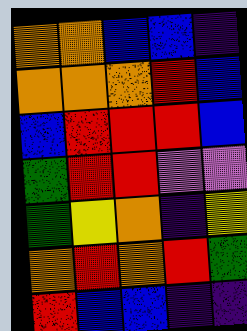[["orange", "orange", "blue", "blue", "indigo"], ["orange", "orange", "orange", "red", "blue"], ["blue", "red", "red", "red", "blue"], ["green", "red", "red", "violet", "violet"], ["green", "yellow", "orange", "indigo", "yellow"], ["orange", "red", "orange", "red", "green"], ["red", "blue", "blue", "indigo", "indigo"]]